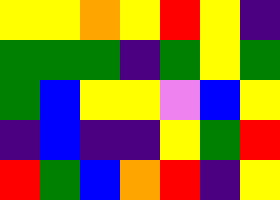[["yellow", "yellow", "orange", "yellow", "red", "yellow", "indigo"], ["green", "green", "green", "indigo", "green", "yellow", "green"], ["green", "blue", "yellow", "yellow", "violet", "blue", "yellow"], ["indigo", "blue", "indigo", "indigo", "yellow", "green", "red"], ["red", "green", "blue", "orange", "red", "indigo", "yellow"]]